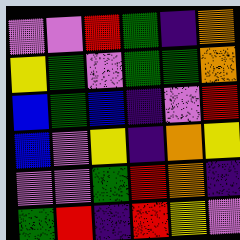[["violet", "violet", "red", "green", "indigo", "orange"], ["yellow", "green", "violet", "green", "green", "orange"], ["blue", "green", "blue", "indigo", "violet", "red"], ["blue", "violet", "yellow", "indigo", "orange", "yellow"], ["violet", "violet", "green", "red", "orange", "indigo"], ["green", "red", "indigo", "red", "yellow", "violet"]]